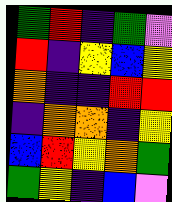[["green", "red", "indigo", "green", "violet"], ["red", "indigo", "yellow", "blue", "yellow"], ["orange", "indigo", "indigo", "red", "red"], ["indigo", "orange", "orange", "indigo", "yellow"], ["blue", "red", "yellow", "orange", "green"], ["green", "yellow", "indigo", "blue", "violet"]]